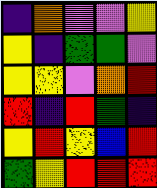[["indigo", "orange", "violet", "violet", "yellow"], ["yellow", "indigo", "green", "green", "violet"], ["yellow", "yellow", "violet", "orange", "red"], ["red", "indigo", "red", "green", "indigo"], ["yellow", "red", "yellow", "blue", "red"], ["green", "yellow", "red", "red", "red"]]